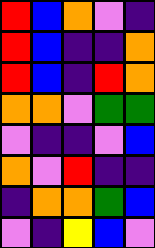[["red", "blue", "orange", "violet", "indigo"], ["red", "blue", "indigo", "indigo", "orange"], ["red", "blue", "indigo", "red", "orange"], ["orange", "orange", "violet", "green", "green"], ["violet", "indigo", "indigo", "violet", "blue"], ["orange", "violet", "red", "indigo", "indigo"], ["indigo", "orange", "orange", "green", "blue"], ["violet", "indigo", "yellow", "blue", "violet"]]